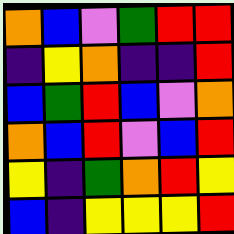[["orange", "blue", "violet", "green", "red", "red"], ["indigo", "yellow", "orange", "indigo", "indigo", "red"], ["blue", "green", "red", "blue", "violet", "orange"], ["orange", "blue", "red", "violet", "blue", "red"], ["yellow", "indigo", "green", "orange", "red", "yellow"], ["blue", "indigo", "yellow", "yellow", "yellow", "red"]]